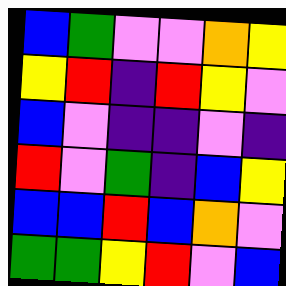[["blue", "green", "violet", "violet", "orange", "yellow"], ["yellow", "red", "indigo", "red", "yellow", "violet"], ["blue", "violet", "indigo", "indigo", "violet", "indigo"], ["red", "violet", "green", "indigo", "blue", "yellow"], ["blue", "blue", "red", "blue", "orange", "violet"], ["green", "green", "yellow", "red", "violet", "blue"]]